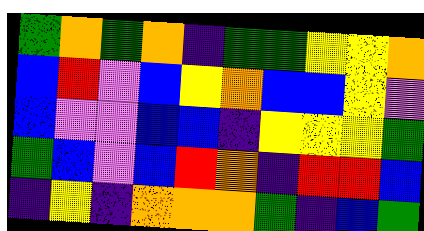[["green", "orange", "green", "orange", "indigo", "green", "green", "yellow", "yellow", "orange"], ["blue", "red", "violet", "blue", "yellow", "orange", "blue", "blue", "yellow", "violet"], ["blue", "violet", "violet", "blue", "blue", "indigo", "yellow", "yellow", "yellow", "green"], ["green", "blue", "violet", "blue", "red", "orange", "indigo", "red", "red", "blue"], ["indigo", "yellow", "indigo", "orange", "orange", "orange", "green", "indigo", "blue", "green"]]